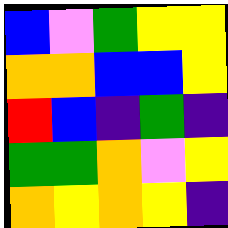[["blue", "violet", "green", "yellow", "yellow"], ["orange", "orange", "blue", "blue", "yellow"], ["red", "blue", "indigo", "green", "indigo"], ["green", "green", "orange", "violet", "yellow"], ["orange", "yellow", "orange", "yellow", "indigo"]]